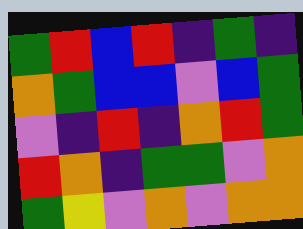[["green", "red", "blue", "red", "indigo", "green", "indigo"], ["orange", "green", "blue", "blue", "violet", "blue", "green"], ["violet", "indigo", "red", "indigo", "orange", "red", "green"], ["red", "orange", "indigo", "green", "green", "violet", "orange"], ["green", "yellow", "violet", "orange", "violet", "orange", "orange"]]